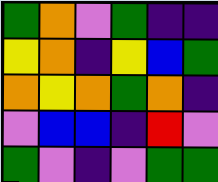[["green", "orange", "violet", "green", "indigo", "indigo"], ["yellow", "orange", "indigo", "yellow", "blue", "green"], ["orange", "yellow", "orange", "green", "orange", "indigo"], ["violet", "blue", "blue", "indigo", "red", "violet"], ["green", "violet", "indigo", "violet", "green", "green"]]